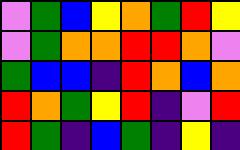[["violet", "green", "blue", "yellow", "orange", "green", "red", "yellow"], ["violet", "green", "orange", "orange", "red", "red", "orange", "violet"], ["green", "blue", "blue", "indigo", "red", "orange", "blue", "orange"], ["red", "orange", "green", "yellow", "red", "indigo", "violet", "red"], ["red", "green", "indigo", "blue", "green", "indigo", "yellow", "indigo"]]